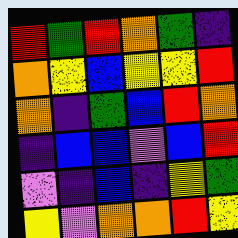[["red", "green", "red", "orange", "green", "indigo"], ["orange", "yellow", "blue", "yellow", "yellow", "red"], ["orange", "indigo", "green", "blue", "red", "orange"], ["indigo", "blue", "blue", "violet", "blue", "red"], ["violet", "indigo", "blue", "indigo", "yellow", "green"], ["yellow", "violet", "orange", "orange", "red", "yellow"]]